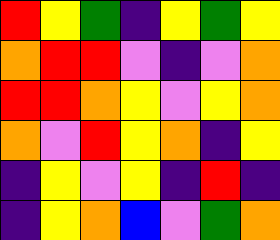[["red", "yellow", "green", "indigo", "yellow", "green", "yellow"], ["orange", "red", "red", "violet", "indigo", "violet", "orange"], ["red", "red", "orange", "yellow", "violet", "yellow", "orange"], ["orange", "violet", "red", "yellow", "orange", "indigo", "yellow"], ["indigo", "yellow", "violet", "yellow", "indigo", "red", "indigo"], ["indigo", "yellow", "orange", "blue", "violet", "green", "orange"]]